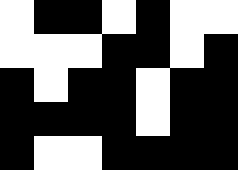[["white", "black", "black", "white", "black", "white", "white"], ["white", "white", "white", "black", "black", "white", "black"], ["black", "white", "black", "black", "white", "black", "black"], ["black", "black", "black", "black", "white", "black", "black"], ["black", "white", "white", "black", "black", "black", "black"]]